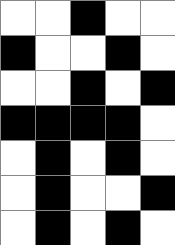[["white", "white", "black", "white", "white"], ["black", "white", "white", "black", "white"], ["white", "white", "black", "white", "black"], ["black", "black", "black", "black", "white"], ["white", "black", "white", "black", "white"], ["white", "black", "white", "white", "black"], ["white", "black", "white", "black", "white"]]